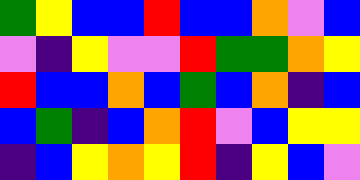[["green", "yellow", "blue", "blue", "red", "blue", "blue", "orange", "violet", "blue"], ["violet", "indigo", "yellow", "violet", "violet", "red", "green", "green", "orange", "yellow"], ["red", "blue", "blue", "orange", "blue", "green", "blue", "orange", "indigo", "blue"], ["blue", "green", "indigo", "blue", "orange", "red", "violet", "blue", "yellow", "yellow"], ["indigo", "blue", "yellow", "orange", "yellow", "red", "indigo", "yellow", "blue", "violet"]]